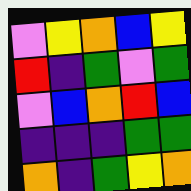[["violet", "yellow", "orange", "blue", "yellow"], ["red", "indigo", "green", "violet", "green"], ["violet", "blue", "orange", "red", "blue"], ["indigo", "indigo", "indigo", "green", "green"], ["orange", "indigo", "green", "yellow", "orange"]]